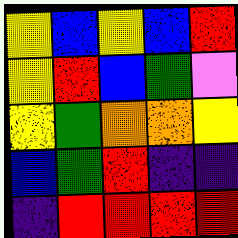[["yellow", "blue", "yellow", "blue", "red"], ["yellow", "red", "blue", "green", "violet"], ["yellow", "green", "orange", "orange", "yellow"], ["blue", "green", "red", "indigo", "indigo"], ["indigo", "red", "red", "red", "red"]]